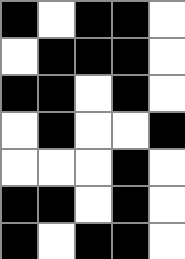[["black", "white", "black", "black", "white"], ["white", "black", "black", "black", "white"], ["black", "black", "white", "black", "white"], ["white", "black", "white", "white", "black"], ["white", "white", "white", "black", "white"], ["black", "black", "white", "black", "white"], ["black", "white", "black", "black", "white"]]